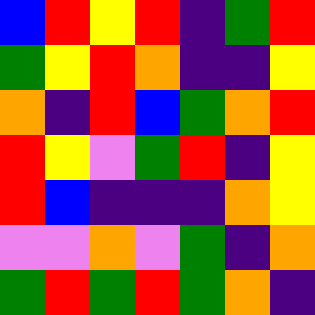[["blue", "red", "yellow", "red", "indigo", "green", "red"], ["green", "yellow", "red", "orange", "indigo", "indigo", "yellow"], ["orange", "indigo", "red", "blue", "green", "orange", "red"], ["red", "yellow", "violet", "green", "red", "indigo", "yellow"], ["red", "blue", "indigo", "indigo", "indigo", "orange", "yellow"], ["violet", "violet", "orange", "violet", "green", "indigo", "orange"], ["green", "red", "green", "red", "green", "orange", "indigo"]]